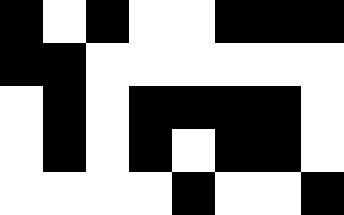[["black", "white", "black", "white", "white", "black", "black", "black"], ["black", "black", "white", "white", "white", "white", "white", "white"], ["white", "black", "white", "black", "black", "black", "black", "white"], ["white", "black", "white", "black", "white", "black", "black", "white"], ["white", "white", "white", "white", "black", "white", "white", "black"]]